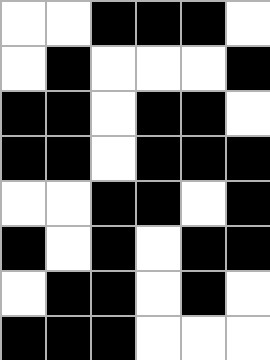[["white", "white", "black", "black", "black", "white"], ["white", "black", "white", "white", "white", "black"], ["black", "black", "white", "black", "black", "white"], ["black", "black", "white", "black", "black", "black"], ["white", "white", "black", "black", "white", "black"], ["black", "white", "black", "white", "black", "black"], ["white", "black", "black", "white", "black", "white"], ["black", "black", "black", "white", "white", "white"]]